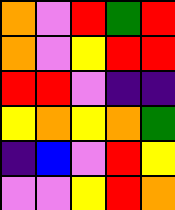[["orange", "violet", "red", "green", "red"], ["orange", "violet", "yellow", "red", "red"], ["red", "red", "violet", "indigo", "indigo"], ["yellow", "orange", "yellow", "orange", "green"], ["indigo", "blue", "violet", "red", "yellow"], ["violet", "violet", "yellow", "red", "orange"]]